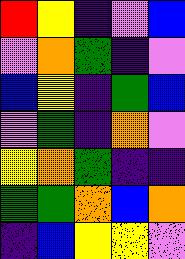[["red", "yellow", "indigo", "violet", "blue"], ["violet", "orange", "green", "indigo", "violet"], ["blue", "yellow", "indigo", "green", "blue"], ["violet", "green", "indigo", "orange", "violet"], ["yellow", "orange", "green", "indigo", "indigo"], ["green", "green", "orange", "blue", "orange"], ["indigo", "blue", "yellow", "yellow", "violet"]]